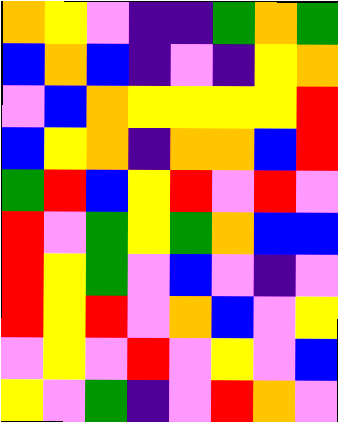[["orange", "yellow", "violet", "indigo", "indigo", "green", "orange", "green"], ["blue", "orange", "blue", "indigo", "violet", "indigo", "yellow", "orange"], ["violet", "blue", "orange", "yellow", "yellow", "yellow", "yellow", "red"], ["blue", "yellow", "orange", "indigo", "orange", "orange", "blue", "red"], ["green", "red", "blue", "yellow", "red", "violet", "red", "violet"], ["red", "violet", "green", "yellow", "green", "orange", "blue", "blue"], ["red", "yellow", "green", "violet", "blue", "violet", "indigo", "violet"], ["red", "yellow", "red", "violet", "orange", "blue", "violet", "yellow"], ["violet", "yellow", "violet", "red", "violet", "yellow", "violet", "blue"], ["yellow", "violet", "green", "indigo", "violet", "red", "orange", "violet"]]